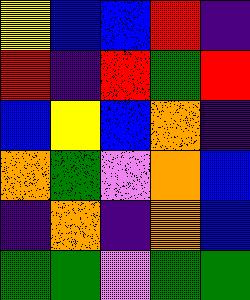[["yellow", "blue", "blue", "red", "indigo"], ["red", "indigo", "red", "green", "red"], ["blue", "yellow", "blue", "orange", "indigo"], ["orange", "green", "violet", "orange", "blue"], ["indigo", "orange", "indigo", "orange", "blue"], ["green", "green", "violet", "green", "green"]]